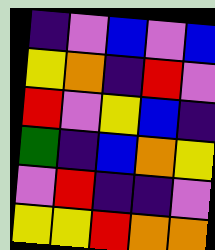[["indigo", "violet", "blue", "violet", "blue"], ["yellow", "orange", "indigo", "red", "violet"], ["red", "violet", "yellow", "blue", "indigo"], ["green", "indigo", "blue", "orange", "yellow"], ["violet", "red", "indigo", "indigo", "violet"], ["yellow", "yellow", "red", "orange", "orange"]]